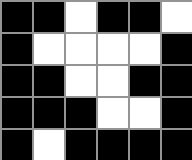[["black", "black", "white", "black", "black", "white"], ["black", "white", "white", "white", "white", "black"], ["black", "black", "white", "white", "black", "black"], ["black", "black", "black", "white", "white", "black"], ["black", "white", "black", "black", "black", "black"]]